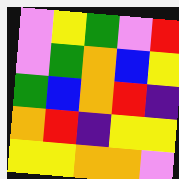[["violet", "yellow", "green", "violet", "red"], ["violet", "green", "orange", "blue", "yellow"], ["green", "blue", "orange", "red", "indigo"], ["orange", "red", "indigo", "yellow", "yellow"], ["yellow", "yellow", "orange", "orange", "violet"]]